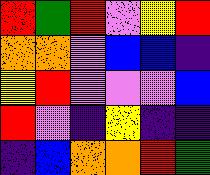[["red", "green", "red", "violet", "yellow", "red"], ["orange", "orange", "violet", "blue", "blue", "indigo"], ["yellow", "red", "violet", "violet", "violet", "blue"], ["red", "violet", "indigo", "yellow", "indigo", "indigo"], ["indigo", "blue", "orange", "orange", "red", "green"]]